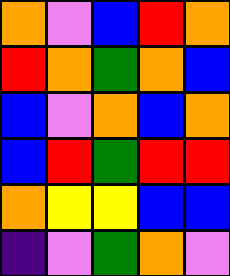[["orange", "violet", "blue", "red", "orange"], ["red", "orange", "green", "orange", "blue"], ["blue", "violet", "orange", "blue", "orange"], ["blue", "red", "green", "red", "red"], ["orange", "yellow", "yellow", "blue", "blue"], ["indigo", "violet", "green", "orange", "violet"]]